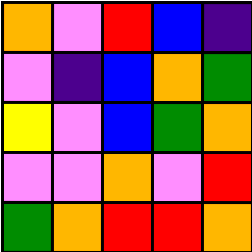[["orange", "violet", "red", "blue", "indigo"], ["violet", "indigo", "blue", "orange", "green"], ["yellow", "violet", "blue", "green", "orange"], ["violet", "violet", "orange", "violet", "red"], ["green", "orange", "red", "red", "orange"]]